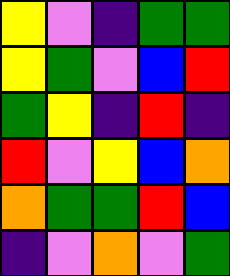[["yellow", "violet", "indigo", "green", "green"], ["yellow", "green", "violet", "blue", "red"], ["green", "yellow", "indigo", "red", "indigo"], ["red", "violet", "yellow", "blue", "orange"], ["orange", "green", "green", "red", "blue"], ["indigo", "violet", "orange", "violet", "green"]]